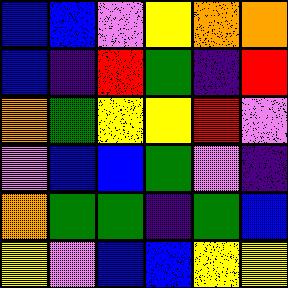[["blue", "blue", "violet", "yellow", "orange", "orange"], ["blue", "indigo", "red", "green", "indigo", "red"], ["orange", "green", "yellow", "yellow", "red", "violet"], ["violet", "blue", "blue", "green", "violet", "indigo"], ["orange", "green", "green", "indigo", "green", "blue"], ["yellow", "violet", "blue", "blue", "yellow", "yellow"]]